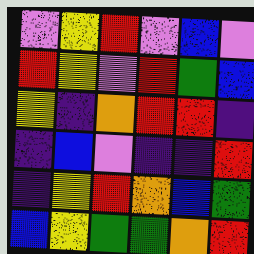[["violet", "yellow", "red", "violet", "blue", "violet"], ["red", "yellow", "violet", "red", "green", "blue"], ["yellow", "indigo", "orange", "red", "red", "indigo"], ["indigo", "blue", "violet", "indigo", "indigo", "red"], ["indigo", "yellow", "red", "orange", "blue", "green"], ["blue", "yellow", "green", "green", "orange", "red"]]